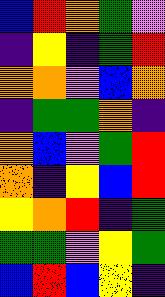[["blue", "red", "orange", "green", "violet"], ["indigo", "yellow", "indigo", "green", "red"], ["orange", "orange", "violet", "blue", "orange"], ["indigo", "green", "green", "orange", "indigo"], ["orange", "blue", "violet", "green", "red"], ["orange", "indigo", "yellow", "blue", "red"], ["yellow", "orange", "red", "indigo", "green"], ["green", "green", "violet", "yellow", "green"], ["blue", "red", "blue", "yellow", "indigo"]]